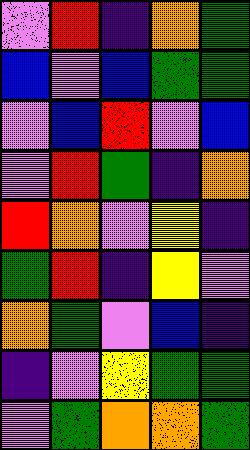[["violet", "red", "indigo", "orange", "green"], ["blue", "violet", "blue", "green", "green"], ["violet", "blue", "red", "violet", "blue"], ["violet", "red", "green", "indigo", "orange"], ["red", "orange", "violet", "yellow", "indigo"], ["green", "red", "indigo", "yellow", "violet"], ["orange", "green", "violet", "blue", "indigo"], ["indigo", "violet", "yellow", "green", "green"], ["violet", "green", "orange", "orange", "green"]]